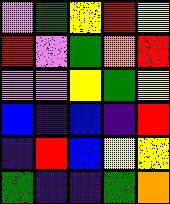[["violet", "green", "yellow", "red", "yellow"], ["red", "violet", "green", "orange", "red"], ["violet", "violet", "yellow", "green", "yellow"], ["blue", "indigo", "blue", "indigo", "red"], ["indigo", "red", "blue", "yellow", "yellow"], ["green", "indigo", "indigo", "green", "orange"]]